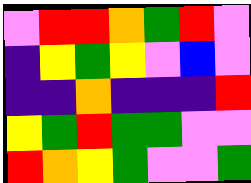[["violet", "red", "red", "orange", "green", "red", "violet"], ["indigo", "yellow", "green", "yellow", "violet", "blue", "violet"], ["indigo", "indigo", "orange", "indigo", "indigo", "indigo", "red"], ["yellow", "green", "red", "green", "green", "violet", "violet"], ["red", "orange", "yellow", "green", "violet", "violet", "green"]]